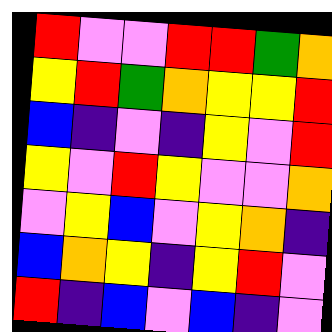[["red", "violet", "violet", "red", "red", "green", "orange"], ["yellow", "red", "green", "orange", "yellow", "yellow", "red"], ["blue", "indigo", "violet", "indigo", "yellow", "violet", "red"], ["yellow", "violet", "red", "yellow", "violet", "violet", "orange"], ["violet", "yellow", "blue", "violet", "yellow", "orange", "indigo"], ["blue", "orange", "yellow", "indigo", "yellow", "red", "violet"], ["red", "indigo", "blue", "violet", "blue", "indigo", "violet"]]